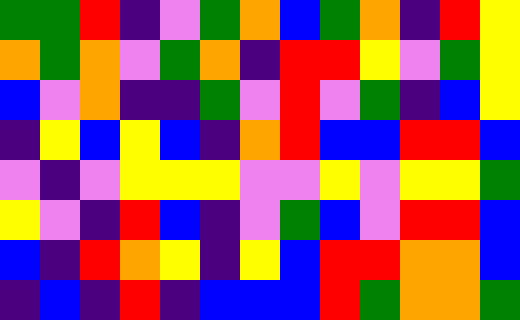[["green", "green", "red", "indigo", "violet", "green", "orange", "blue", "green", "orange", "indigo", "red", "yellow"], ["orange", "green", "orange", "violet", "green", "orange", "indigo", "red", "red", "yellow", "violet", "green", "yellow"], ["blue", "violet", "orange", "indigo", "indigo", "green", "violet", "red", "violet", "green", "indigo", "blue", "yellow"], ["indigo", "yellow", "blue", "yellow", "blue", "indigo", "orange", "red", "blue", "blue", "red", "red", "blue"], ["violet", "indigo", "violet", "yellow", "yellow", "yellow", "violet", "violet", "yellow", "violet", "yellow", "yellow", "green"], ["yellow", "violet", "indigo", "red", "blue", "indigo", "violet", "green", "blue", "violet", "red", "red", "blue"], ["blue", "indigo", "red", "orange", "yellow", "indigo", "yellow", "blue", "red", "red", "orange", "orange", "blue"], ["indigo", "blue", "indigo", "red", "indigo", "blue", "blue", "blue", "red", "green", "orange", "orange", "green"]]